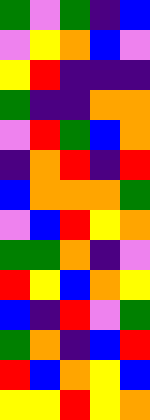[["green", "violet", "green", "indigo", "blue"], ["violet", "yellow", "orange", "blue", "violet"], ["yellow", "red", "indigo", "indigo", "indigo"], ["green", "indigo", "indigo", "orange", "orange"], ["violet", "red", "green", "blue", "orange"], ["indigo", "orange", "red", "indigo", "red"], ["blue", "orange", "orange", "orange", "green"], ["violet", "blue", "red", "yellow", "orange"], ["green", "green", "orange", "indigo", "violet"], ["red", "yellow", "blue", "orange", "yellow"], ["blue", "indigo", "red", "violet", "green"], ["green", "orange", "indigo", "blue", "red"], ["red", "blue", "orange", "yellow", "blue"], ["yellow", "yellow", "red", "yellow", "orange"]]